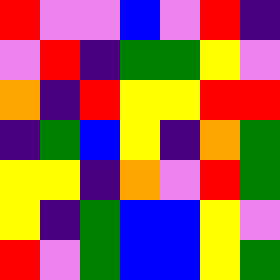[["red", "violet", "violet", "blue", "violet", "red", "indigo"], ["violet", "red", "indigo", "green", "green", "yellow", "violet"], ["orange", "indigo", "red", "yellow", "yellow", "red", "red"], ["indigo", "green", "blue", "yellow", "indigo", "orange", "green"], ["yellow", "yellow", "indigo", "orange", "violet", "red", "green"], ["yellow", "indigo", "green", "blue", "blue", "yellow", "violet"], ["red", "violet", "green", "blue", "blue", "yellow", "green"]]